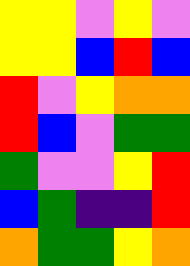[["yellow", "yellow", "violet", "yellow", "violet"], ["yellow", "yellow", "blue", "red", "blue"], ["red", "violet", "yellow", "orange", "orange"], ["red", "blue", "violet", "green", "green"], ["green", "violet", "violet", "yellow", "red"], ["blue", "green", "indigo", "indigo", "red"], ["orange", "green", "green", "yellow", "orange"]]